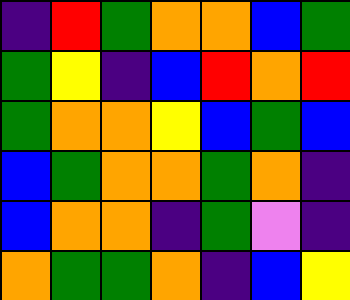[["indigo", "red", "green", "orange", "orange", "blue", "green"], ["green", "yellow", "indigo", "blue", "red", "orange", "red"], ["green", "orange", "orange", "yellow", "blue", "green", "blue"], ["blue", "green", "orange", "orange", "green", "orange", "indigo"], ["blue", "orange", "orange", "indigo", "green", "violet", "indigo"], ["orange", "green", "green", "orange", "indigo", "blue", "yellow"]]